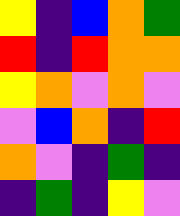[["yellow", "indigo", "blue", "orange", "green"], ["red", "indigo", "red", "orange", "orange"], ["yellow", "orange", "violet", "orange", "violet"], ["violet", "blue", "orange", "indigo", "red"], ["orange", "violet", "indigo", "green", "indigo"], ["indigo", "green", "indigo", "yellow", "violet"]]